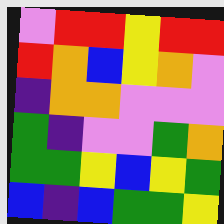[["violet", "red", "red", "yellow", "red", "red"], ["red", "orange", "blue", "yellow", "orange", "violet"], ["indigo", "orange", "orange", "violet", "violet", "violet"], ["green", "indigo", "violet", "violet", "green", "orange"], ["green", "green", "yellow", "blue", "yellow", "green"], ["blue", "indigo", "blue", "green", "green", "yellow"]]